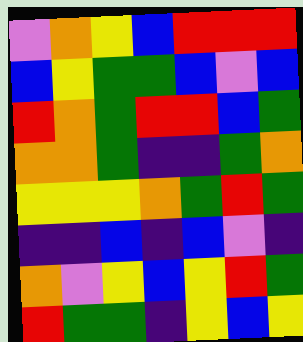[["violet", "orange", "yellow", "blue", "red", "red", "red"], ["blue", "yellow", "green", "green", "blue", "violet", "blue"], ["red", "orange", "green", "red", "red", "blue", "green"], ["orange", "orange", "green", "indigo", "indigo", "green", "orange"], ["yellow", "yellow", "yellow", "orange", "green", "red", "green"], ["indigo", "indigo", "blue", "indigo", "blue", "violet", "indigo"], ["orange", "violet", "yellow", "blue", "yellow", "red", "green"], ["red", "green", "green", "indigo", "yellow", "blue", "yellow"]]